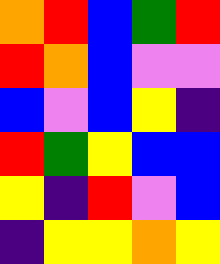[["orange", "red", "blue", "green", "red"], ["red", "orange", "blue", "violet", "violet"], ["blue", "violet", "blue", "yellow", "indigo"], ["red", "green", "yellow", "blue", "blue"], ["yellow", "indigo", "red", "violet", "blue"], ["indigo", "yellow", "yellow", "orange", "yellow"]]